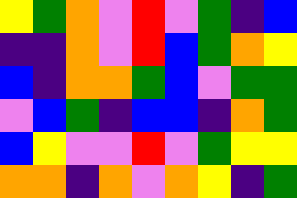[["yellow", "green", "orange", "violet", "red", "violet", "green", "indigo", "blue"], ["indigo", "indigo", "orange", "violet", "red", "blue", "green", "orange", "yellow"], ["blue", "indigo", "orange", "orange", "green", "blue", "violet", "green", "green"], ["violet", "blue", "green", "indigo", "blue", "blue", "indigo", "orange", "green"], ["blue", "yellow", "violet", "violet", "red", "violet", "green", "yellow", "yellow"], ["orange", "orange", "indigo", "orange", "violet", "orange", "yellow", "indigo", "green"]]